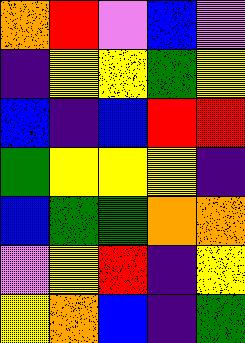[["orange", "red", "violet", "blue", "violet"], ["indigo", "yellow", "yellow", "green", "yellow"], ["blue", "indigo", "blue", "red", "red"], ["green", "yellow", "yellow", "yellow", "indigo"], ["blue", "green", "green", "orange", "orange"], ["violet", "yellow", "red", "indigo", "yellow"], ["yellow", "orange", "blue", "indigo", "green"]]